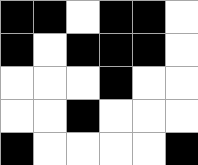[["black", "black", "white", "black", "black", "white"], ["black", "white", "black", "black", "black", "white"], ["white", "white", "white", "black", "white", "white"], ["white", "white", "black", "white", "white", "white"], ["black", "white", "white", "white", "white", "black"]]